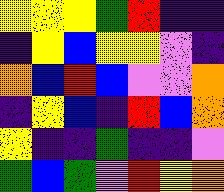[["yellow", "yellow", "yellow", "green", "red", "indigo", "indigo"], ["indigo", "yellow", "blue", "yellow", "yellow", "violet", "indigo"], ["orange", "blue", "red", "blue", "violet", "violet", "orange"], ["indigo", "yellow", "blue", "indigo", "red", "blue", "orange"], ["yellow", "indigo", "indigo", "green", "indigo", "indigo", "violet"], ["green", "blue", "green", "violet", "red", "yellow", "orange"]]